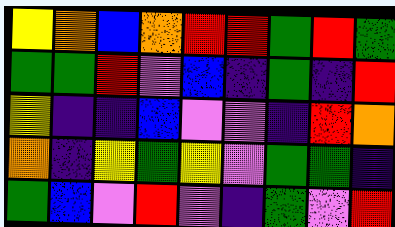[["yellow", "orange", "blue", "orange", "red", "red", "green", "red", "green"], ["green", "green", "red", "violet", "blue", "indigo", "green", "indigo", "red"], ["yellow", "indigo", "indigo", "blue", "violet", "violet", "indigo", "red", "orange"], ["orange", "indigo", "yellow", "green", "yellow", "violet", "green", "green", "indigo"], ["green", "blue", "violet", "red", "violet", "indigo", "green", "violet", "red"]]